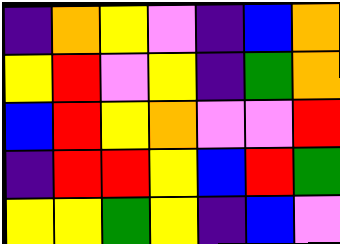[["indigo", "orange", "yellow", "violet", "indigo", "blue", "orange"], ["yellow", "red", "violet", "yellow", "indigo", "green", "orange"], ["blue", "red", "yellow", "orange", "violet", "violet", "red"], ["indigo", "red", "red", "yellow", "blue", "red", "green"], ["yellow", "yellow", "green", "yellow", "indigo", "blue", "violet"]]